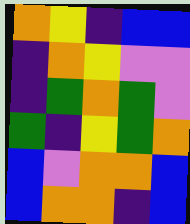[["orange", "yellow", "indigo", "blue", "blue"], ["indigo", "orange", "yellow", "violet", "violet"], ["indigo", "green", "orange", "green", "violet"], ["green", "indigo", "yellow", "green", "orange"], ["blue", "violet", "orange", "orange", "blue"], ["blue", "orange", "orange", "indigo", "blue"]]